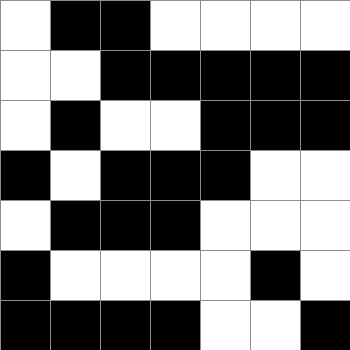[["white", "black", "black", "white", "white", "white", "white"], ["white", "white", "black", "black", "black", "black", "black"], ["white", "black", "white", "white", "black", "black", "black"], ["black", "white", "black", "black", "black", "white", "white"], ["white", "black", "black", "black", "white", "white", "white"], ["black", "white", "white", "white", "white", "black", "white"], ["black", "black", "black", "black", "white", "white", "black"]]